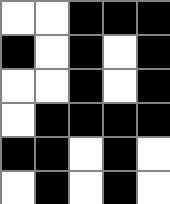[["white", "white", "black", "black", "black"], ["black", "white", "black", "white", "black"], ["white", "white", "black", "white", "black"], ["white", "black", "black", "black", "black"], ["black", "black", "white", "black", "white"], ["white", "black", "white", "black", "white"]]